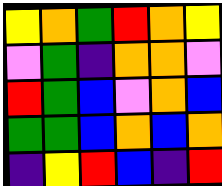[["yellow", "orange", "green", "red", "orange", "yellow"], ["violet", "green", "indigo", "orange", "orange", "violet"], ["red", "green", "blue", "violet", "orange", "blue"], ["green", "green", "blue", "orange", "blue", "orange"], ["indigo", "yellow", "red", "blue", "indigo", "red"]]